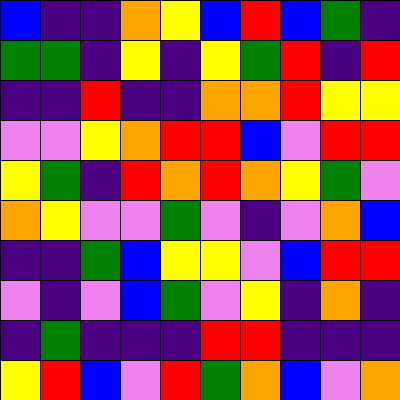[["blue", "indigo", "indigo", "orange", "yellow", "blue", "red", "blue", "green", "indigo"], ["green", "green", "indigo", "yellow", "indigo", "yellow", "green", "red", "indigo", "red"], ["indigo", "indigo", "red", "indigo", "indigo", "orange", "orange", "red", "yellow", "yellow"], ["violet", "violet", "yellow", "orange", "red", "red", "blue", "violet", "red", "red"], ["yellow", "green", "indigo", "red", "orange", "red", "orange", "yellow", "green", "violet"], ["orange", "yellow", "violet", "violet", "green", "violet", "indigo", "violet", "orange", "blue"], ["indigo", "indigo", "green", "blue", "yellow", "yellow", "violet", "blue", "red", "red"], ["violet", "indigo", "violet", "blue", "green", "violet", "yellow", "indigo", "orange", "indigo"], ["indigo", "green", "indigo", "indigo", "indigo", "red", "red", "indigo", "indigo", "indigo"], ["yellow", "red", "blue", "violet", "red", "green", "orange", "blue", "violet", "orange"]]